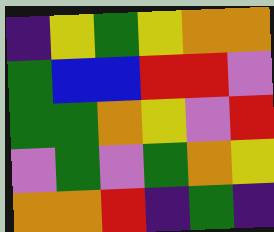[["indigo", "yellow", "green", "yellow", "orange", "orange"], ["green", "blue", "blue", "red", "red", "violet"], ["green", "green", "orange", "yellow", "violet", "red"], ["violet", "green", "violet", "green", "orange", "yellow"], ["orange", "orange", "red", "indigo", "green", "indigo"]]